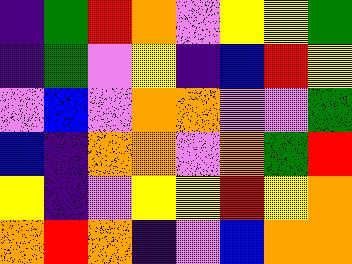[["indigo", "green", "red", "orange", "violet", "yellow", "yellow", "green"], ["indigo", "green", "violet", "yellow", "indigo", "blue", "red", "yellow"], ["violet", "blue", "violet", "orange", "orange", "violet", "violet", "green"], ["blue", "indigo", "orange", "orange", "violet", "orange", "green", "red"], ["yellow", "indigo", "violet", "yellow", "yellow", "red", "yellow", "orange"], ["orange", "red", "orange", "indigo", "violet", "blue", "orange", "orange"]]